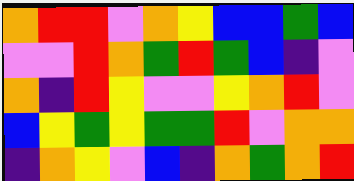[["orange", "red", "red", "violet", "orange", "yellow", "blue", "blue", "green", "blue"], ["violet", "violet", "red", "orange", "green", "red", "green", "blue", "indigo", "violet"], ["orange", "indigo", "red", "yellow", "violet", "violet", "yellow", "orange", "red", "violet"], ["blue", "yellow", "green", "yellow", "green", "green", "red", "violet", "orange", "orange"], ["indigo", "orange", "yellow", "violet", "blue", "indigo", "orange", "green", "orange", "red"]]